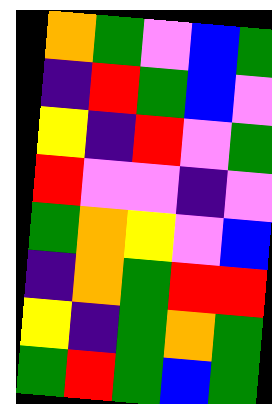[["orange", "green", "violet", "blue", "green"], ["indigo", "red", "green", "blue", "violet"], ["yellow", "indigo", "red", "violet", "green"], ["red", "violet", "violet", "indigo", "violet"], ["green", "orange", "yellow", "violet", "blue"], ["indigo", "orange", "green", "red", "red"], ["yellow", "indigo", "green", "orange", "green"], ["green", "red", "green", "blue", "green"]]